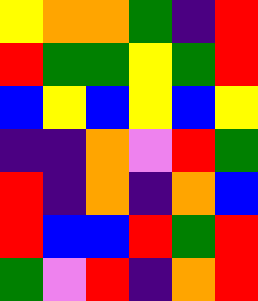[["yellow", "orange", "orange", "green", "indigo", "red"], ["red", "green", "green", "yellow", "green", "red"], ["blue", "yellow", "blue", "yellow", "blue", "yellow"], ["indigo", "indigo", "orange", "violet", "red", "green"], ["red", "indigo", "orange", "indigo", "orange", "blue"], ["red", "blue", "blue", "red", "green", "red"], ["green", "violet", "red", "indigo", "orange", "red"]]